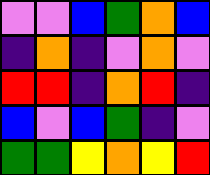[["violet", "violet", "blue", "green", "orange", "blue"], ["indigo", "orange", "indigo", "violet", "orange", "violet"], ["red", "red", "indigo", "orange", "red", "indigo"], ["blue", "violet", "blue", "green", "indigo", "violet"], ["green", "green", "yellow", "orange", "yellow", "red"]]